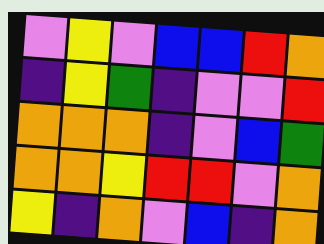[["violet", "yellow", "violet", "blue", "blue", "red", "orange"], ["indigo", "yellow", "green", "indigo", "violet", "violet", "red"], ["orange", "orange", "orange", "indigo", "violet", "blue", "green"], ["orange", "orange", "yellow", "red", "red", "violet", "orange"], ["yellow", "indigo", "orange", "violet", "blue", "indigo", "orange"]]